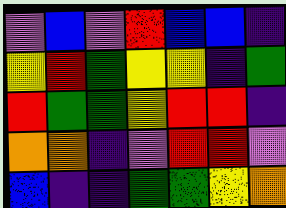[["violet", "blue", "violet", "red", "blue", "blue", "indigo"], ["yellow", "red", "green", "yellow", "yellow", "indigo", "green"], ["red", "green", "green", "yellow", "red", "red", "indigo"], ["orange", "orange", "indigo", "violet", "red", "red", "violet"], ["blue", "indigo", "indigo", "green", "green", "yellow", "orange"]]